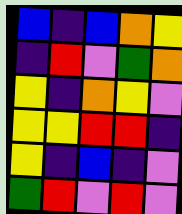[["blue", "indigo", "blue", "orange", "yellow"], ["indigo", "red", "violet", "green", "orange"], ["yellow", "indigo", "orange", "yellow", "violet"], ["yellow", "yellow", "red", "red", "indigo"], ["yellow", "indigo", "blue", "indigo", "violet"], ["green", "red", "violet", "red", "violet"]]